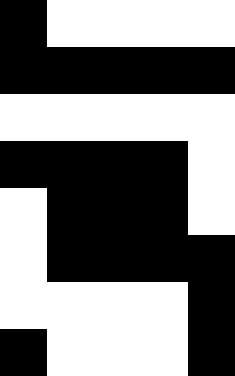[["black", "white", "white", "white", "white"], ["black", "black", "black", "black", "black"], ["white", "white", "white", "white", "white"], ["black", "black", "black", "black", "white"], ["white", "black", "black", "black", "white"], ["white", "black", "black", "black", "black"], ["white", "white", "white", "white", "black"], ["black", "white", "white", "white", "black"]]